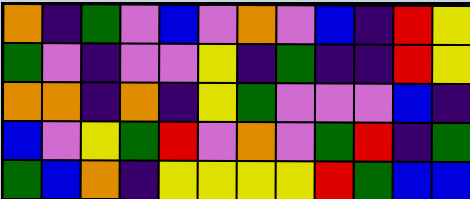[["orange", "indigo", "green", "violet", "blue", "violet", "orange", "violet", "blue", "indigo", "red", "yellow"], ["green", "violet", "indigo", "violet", "violet", "yellow", "indigo", "green", "indigo", "indigo", "red", "yellow"], ["orange", "orange", "indigo", "orange", "indigo", "yellow", "green", "violet", "violet", "violet", "blue", "indigo"], ["blue", "violet", "yellow", "green", "red", "violet", "orange", "violet", "green", "red", "indigo", "green"], ["green", "blue", "orange", "indigo", "yellow", "yellow", "yellow", "yellow", "red", "green", "blue", "blue"]]